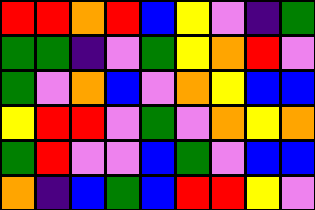[["red", "red", "orange", "red", "blue", "yellow", "violet", "indigo", "green"], ["green", "green", "indigo", "violet", "green", "yellow", "orange", "red", "violet"], ["green", "violet", "orange", "blue", "violet", "orange", "yellow", "blue", "blue"], ["yellow", "red", "red", "violet", "green", "violet", "orange", "yellow", "orange"], ["green", "red", "violet", "violet", "blue", "green", "violet", "blue", "blue"], ["orange", "indigo", "blue", "green", "blue", "red", "red", "yellow", "violet"]]